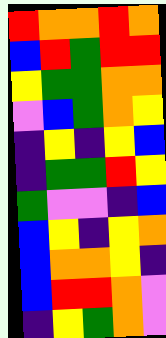[["red", "orange", "orange", "red", "orange"], ["blue", "red", "green", "red", "red"], ["yellow", "green", "green", "orange", "orange"], ["violet", "blue", "green", "orange", "yellow"], ["indigo", "yellow", "indigo", "yellow", "blue"], ["indigo", "green", "green", "red", "yellow"], ["green", "violet", "violet", "indigo", "blue"], ["blue", "yellow", "indigo", "yellow", "orange"], ["blue", "orange", "orange", "yellow", "indigo"], ["blue", "red", "red", "orange", "violet"], ["indigo", "yellow", "green", "orange", "violet"]]